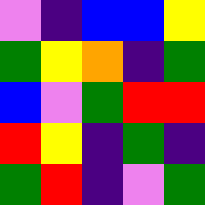[["violet", "indigo", "blue", "blue", "yellow"], ["green", "yellow", "orange", "indigo", "green"], ["blue", "violet", "green", "red", "red"], ["red", "yellow", "indigo", "green", "indigo"], ["green", "red", "indigo", "violet", "green"]]